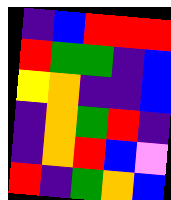[["indigo", "blue", "red", "red", "red"], ["red", "green", "green", "indigo", "blue"], ["yellow", "orange", "indigo", "indigo", "blue"], ["indigo", "orange", "green", "red", "indigo"], ["indigo", "orange", "red", "blue", "violet"], ["red", "indigo", "green", "orange", "blue"]]